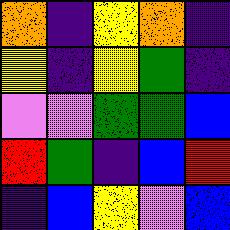[["orange", "indigo", "yellow", "orange", "indigo"], ["yellow", "indigo", "yellow", "green", "indigo"], ["violet", "violet", "green", "green", "blue"], ["red", "green", "indigo", "blue", "red"], ["indigo", "blue", "yellow", "violet", "blue"]]